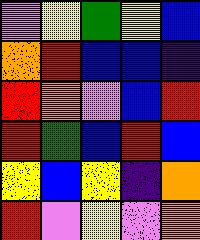[["violet", "yellow", "green", "yellow", "blue"], ["orange", "red", "blue", "blue", "indigo"], ["red", "orange", "violet", "blue", "red"], ["red", "green", "blue", "red", "blue"], ["yellow", "blue", "yellow", "indigo", "orange"], ["red", "violet", "yellow", "violet", "orange"]]